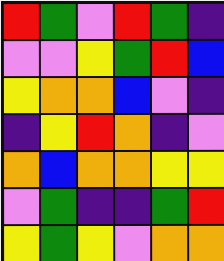[["red", "green", "violet", "red", "green", "indigo"], ["violet", "violet", "yellow", "green", "red", "blue"], ["yellow", "orange", "orange", "blue", "violet", "indigo"], ["indigo", "yellow", "red", "orange", "indigo", "violet"], ["orange", "blue", "orange", "orange", "yellow", "yellow"], ["violet", "green", "indigo", "indigo", "green", "red"], ["yellow", "green", "yellow", "violet", "orange", "orange"]]